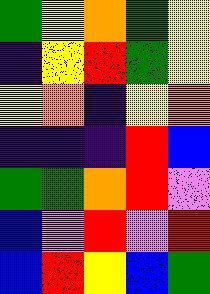[["green", "yellow", "orange", "green", "yellow"], ["indigo", "yellow", "red", "green", "yellow"], ["yellow", "orange", "indigo", "yellow", "orange"], ["indigo", "indigo", "indigo", "red", "blue"], ["green", "green", "orange", "red", "violet"], ["blue", "violet", "red", "violet", "red"], ["blue", "red", "yellow", "blue", "green"]]